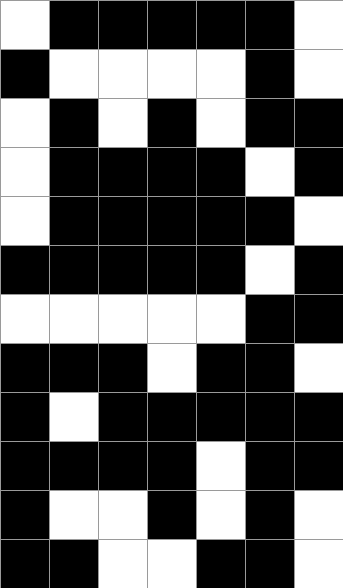[["white", "black", "black", "black", "black", "black", "white"], ["black", "white", "white", "white", "white", "black", "white"], ["white", "black", "white", "black", "white", "black", "black"], ["white", "black", "black", "black", "black", "white", "black"], ["white", "black", "black", "black", "black", "black", "white"], ["black", "black", "black", "black", "black", "white", "black"], ["white", "white", "white", "white", "white", "black", "black"], ["black", "black", "black", "white", "black", "black", "white"], ["black", "white", "black", "black", "black", "black", "black"], ["black", "black", "black", "black", "white", "black", "black"], ["black", "white", "white", "black", "white", "black", "white"], ["black", "black", "white", "white", "black", "black", "white"]]